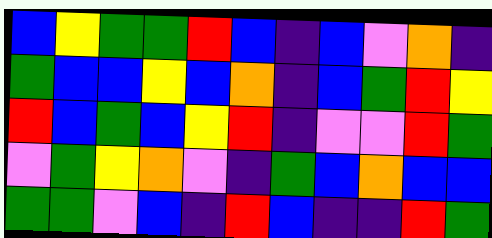[["blue", "yellow", "green", "green", "red", "blue", "indigo", "blue", "violet", "orange", "indigo"], ["green", "blue", "blue", "yellow", "blue", "orange", "indigo", "blue", "green", "red", "yellow"], ["red", "blue", "green", "blue", "yellow", "red", "indigo", "violet", "violet", "red", "green"], ["violet", "green", "yellow", "orange", "violet", "indigo", "green", "blue", "orange", "blue", "blue"], ["green", "green", "violet", "blue", "indigo", "red", "blue", "indigo", "indigo", "red", "green"]]